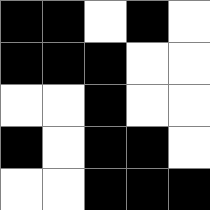[["black", "black", "white", "black", "white"], ["black", "black", "black", "white", "white"], ["white", "white", "black", "white", "white"], ["black", "white", "black", "black", "white"], ["white", "white", "black", "black", "black"]]